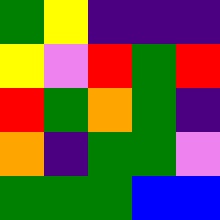[["green", "yellow", "indigo", "indigo", "indigo"], ["yellow", "violet", "red", "green", "red"], ["red", "green", "orange", "green", "indigo"], ["orange", "indigo", "green", "green", "violet"], ["green", "green", "green", "blue", "blue"]]